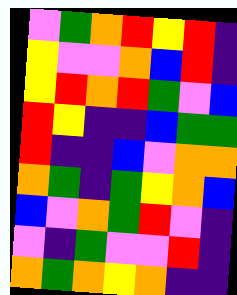[["violet", "green", "orange", "red", "yellow", "red", "indigo"], ["yellow", "violet", "violet", "orange", "blue", "red", "indigo"], ["yellow", "red", "orange", "red", "green", "violet", "blue"], ["red", "yellow", "indigo", "indigo", "blue", "green", "green"], ["red", "indigo", "indigo", "blue", "violet", "orange", "orange"], ["orange", "green", "indigo", "green", "yellow", "orange", "blue"], ["blue", "violet", "orange", "green", "red", "violet", "indigo"], ["violet", "indigo", "green", "violet", "violet", "red", "indigo"], ["orange", "green", "orange", "yellow", "orange", "indigo", "indigo"]]